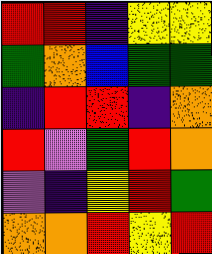[["red", "red", "indigo", "yellow", "yellow"], ["green", "orange", "blue", "green", "green"], ["indigo", "red", "red", "indigo", "orange"], ["red", "violet", "green", "red", "orange"], ["violet", "indigo", "yellow", "red", "green"], ["orange", "orange", "red", "yellow", "red"]]